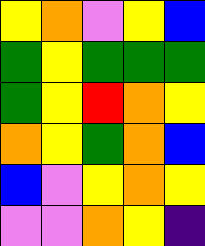[["yellow", "orange", "violet", "yellow", "blue"], ["green", "yellow", "green", "green", "green"], ["green", "yellow", "red", "orange", "yellow"], ["orange", "yellow", "green", "orange", "blue"], ["blue", "violet", "yellow", "orange", "yellow"], ["violet", "violet", "orange", "yellow", "indigo"]]